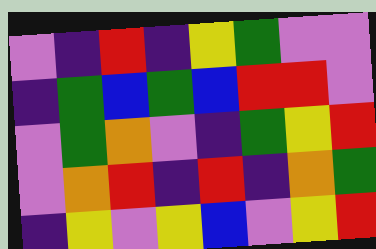[["violet", "indigo", "red", "indigo", "yellow", "green", "violet", "violet"], ["indigo", "green", "blue", "green", "blue", "red", "red", "violet"], ["violet", "green", "orange", "violet", "indigo", "green", "yellow", "red"], ["violet", "orange", "red", "indigo", "red", "indigo", "orange", "green"], ["indigo", "yellow", "violet", "yellow", "blue", "violet", "yellow", "red"]]